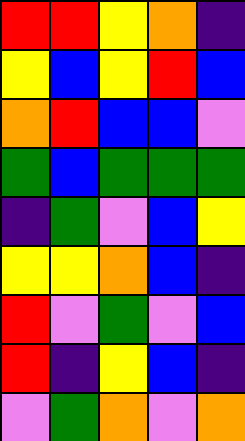[["red", "red", "yellow", "orange", "indigo"], ["yellow", "blue", "yellow", "red", "blue"], ["orange", "red", "blue", "blue", "violet"], ["green", "blue", "green", "green", "green"], ["indigo", "green", "violet", "blue", "yellow"], ["yellow", "yellow", "orange", "blue", "indigo"], ["red", "violet", "green", "violet", "blue"], ["red", "indigo", "yellow", "blue", "indigo"], ["violet", "green", "orange", "violet", "orange"]]